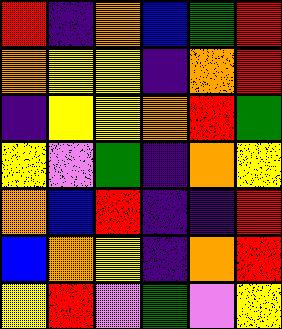[["red", "indigo", "orange", "blue", "green", "red"], ["orange", "yellow", "yellow", "indigo", "orange", "red"], ["indigo", "yellow", "yellow", "orange", "red", "green"], ["yellow", "violet", "green", "indigo", "orange", "yellow"], ["orange", "blue", "red", "indigo", "indigo", "red"], ["blue", "orange", "yellow", "indigo", "orange", "red"], ["yellow", "red", "violet", "green", "violet", "yellow"]]